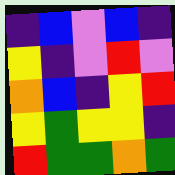[["indigo", "blue", "violet", "blue", "indigo"], ["yellow", "indigo", "violet", "red", "violet"], ["orange", "blue", "indigo", "yellow", "red"], ["yellow", "green", "yellow", "yellow", "indigo"], ["red", "green", "green", "orange", "green"]]